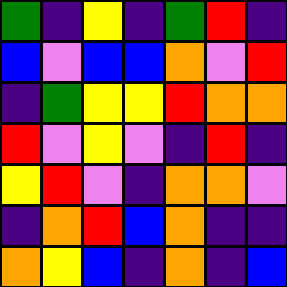[["green", "indigo", "yellow", "indigo", "green", "red", "indigo"], ["blue", "violet", "blue", "blue", "orange", "violet", "red"], ["indigo", "green", "yellow", "yellow", "red", "orange", "orange"], ["red", "violet", "yellow", "violet", "indigo", "red", "indigo"], ["yellow", "red", "violet", "indigo", "orange", "orange", "violet"], ["indigo", "orange", "red", "blue", "orange", "indigo", "indigo"], ["orange", "yellow", "blue", "indigo", "orange", "indigo", "blue"]]